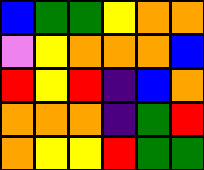[["blue", "green", "green", "yellow", "orange", "orange"], ["violet", "yellow", "orange", "orange", "orange", "blue"], ["red", "yellow", "red", "indigo", "blue", "orange"], ["orange", "orange", "orange", "indigo", "green", "red"], ["orange", "yellow", "yellow", "red", "green", "green"]]